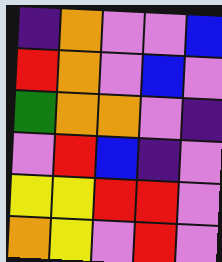[["indigo", "orange", "violet", "violet", "blue"], ["red", "orange", "violet", "blue", "violet"], ["green", "orange", "orange", "violet", "indigo"], ["violet", "red", "blue", "indigo", "violet"], ["yellow", "yellow", "red", "red", "violet"], ["orange", "yellow", "violet", "red", "violet"]]